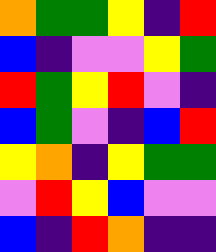[["orange", "green", "green", "yellow", "indigo", "red"], ["blue", "indigo", "violet", "violet", "yellow", "green"], ["red", "green", "yellow", "red", "violet", "indigo"], ["blue", "green", "violet", "indigo", "blue", "red"], ["yellow", "orange", "indigo", "yellow", "green", "green"], ["violet", "red", "yellow", "blue", "violet", "violet"], ["blue", "indigo", "red", "orange", "indigo", "indigo"]]